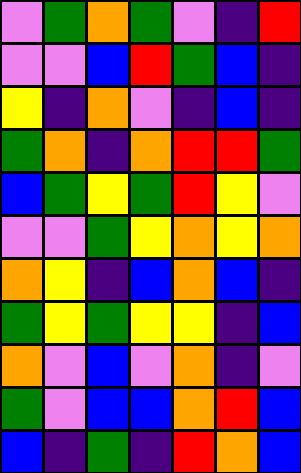[["violet", "green", "orange", "green", "violet", "indigo", "red"], ["violet", "violet", "blue", "red", "green", "blue", "indigo"], ["yellow", "indigo", "orange", "violet", "indigo", "blue", "indigo"], ["green", "orange", "indigo", "orange", "red", "red", "green"], ["blue", "green", "yellow", "green", "red", "yellow", "violet"], ["violet", "violet", "green", "yellow", "orange", "yellow", "orange"], ["orange", "yellow", "indigo", "blue", "orange", "blue", "indigo"], ["green", "yellow", "green", "yellow", "yellow", "indigo", "blue"], ["orange", "violet", "blue", "violet", "orange", "indigo", "violet"], ["green", "violet", "blue", "blue", "orange", "red", "blue"], ["blue", "indigo", "green", "indigo", "red", "orange", "blue"]]